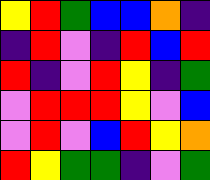[["yellow", "red", "green", "blue", "blue", "orange", "indigo"], ["indigo", "red", "violet", "indigo", "red", "blue", "red"], ["red", "indigo", "violet", "red", "yellow", "indigo", "green"], ["violet", "red", "red", "red", "yellow", "violet", "blue"], ["violet", "red", "violet", "blue", "red", "yellow", "orange"], ["red", "yellow", "green", "green", "indigo", "violet", "green"]]